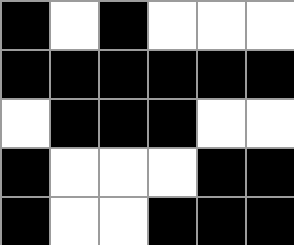[["black", "white", "black", "white", "white", "white"], ["black", "black", "black", "black", "black", "black"], ["white", "black", "black", "black", "white", "white"], ["black", "white", "white", "white", "black", "black"], ["black", "white", "white", "black", "black", "black"]]